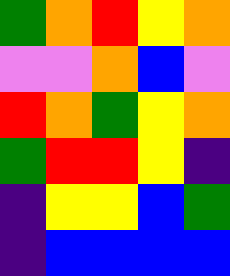[["green", "orange", "red", "yellow", "orange"], ["violet", "violet", "orange", "blue", "violet"], ["red", "orange", "green", "yellow", "orange"], ["green", "red", "red", "yellow", "indigo"], ["indigo", "yellow", "yellow", "blue", "green"], ["indigo", "blue", "blue", "blue", "blue"]]